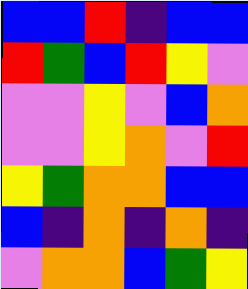[["blue", "blue", "red", "indigo", "blue", "blue"], ["red", "green", "blue", "red", "yellow", "violet"], ["violet", "violet", "yellow", "violet", "blue", "orange"], ["violet", "violet", "yellow", "orange", "violet", "red"], ["yellow", "green", "orange", "orange", "blue", "blue"], ["blue", "indigo", "orange", "indigo", "orange", "indigo"], ["violet", "orange", "orange", "blue", "green", "yellow"]]